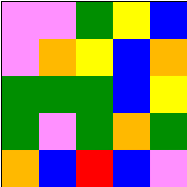[["violet", "violet", "green", "yellow", "blue"], ["violet", "orange", "yellow", "blue", "orange"], ["green", "green", "green", "blue", "yellow"], ["green", "violet", "green", "orange", "green"], ["orange", "blue", "red", "blue", "violet"]]